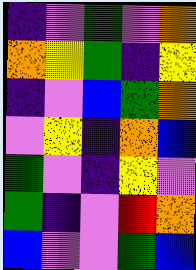[["indigo", "violet", "green", "violet", "orange"], ["orange", "yellow", "green", "indigo", "yellow"], ["indigo", "violet", "blue", "green", "orange"], ["violet", "yellow", "indigo", "orange", "blue"], ["green", "violet", "indigo", "yellow", "violet"], ["green", "indigo", "violet", "red", "orange"], ["blue", "violet", "violet", "green", "blue"]]